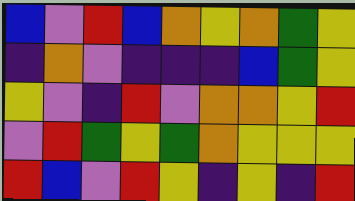[["blue", "violet", "red", "blue", "orange", "yellow", "orange", "green", "yellow"], ["indigo", "orange", "violet", "indigo", "indigo", "indigo", "blue", "green", "yellow"], ["yellow", "violet", "indigo", "red", "violet", "orange", "orange", "yellow", "red"], ["violet", "red", "green", "yellow", "green", "orange", "yellow", "yellow", "yellow"], ["red", "blue", "violet", "red", "yellow", "indigo", "yellow", "indigo", "red"]]